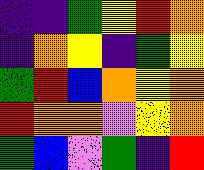[["indigo", "indigo", "green", "yellow", "red", "orange"], ["indigo", "orange", "yellow", "indigo", "green", "yellow"], ["green", "red", "blue", "orange", "yellow", "orange"], ["red", "orange", "orange", "violet", "yellow", "orange"], ["green", "blue", "violet", "green", "indigo", "red"]]